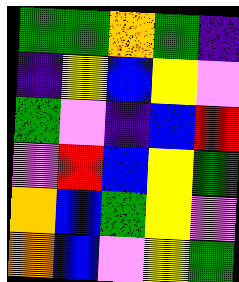[["green", "green", "orange", "green", "indigo"], ["indigo", "yellow", "blue", "yellow", "violet"], ["green", "violet", "indigo", "blue", "red"], ["violet", "red", "blue", "yellow", "green"], ["orange", "blue", "green", "yellow", "violet"], ["orange", "blue", "violet", "yellow", "green"]]